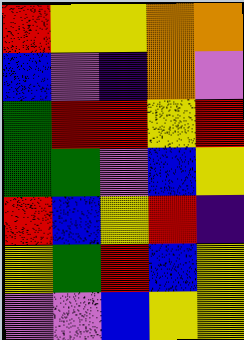[["red", "yellow", "yellow", "orange", "orange"], ["blue", "violet", "indigo", "orange", "violet"], ["green", "red", "red", "yellow", "red"], ["green", "green", "violet", "blue", "yellow"], ["red", "blue", "yellow", "red", "indigo"], ["yellow", "green", "red", "blue", "yellow"], ["violet", "violet", "blue", "yellow", "yellow"]]